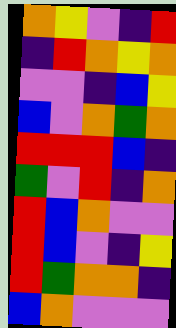[["orange", "yellow", "violet", "indigo", "red"], ["indigo", "red", "orange", "yellow", "orange"], ["violet", "violet", "indigo", "blue", "yellow"], ["blue", "violet", "orange", "green", "orange"], ["red", "red", "red", "blue", "indigo"], ["green", "violet", "red", "indigo", "orange"], ["red", "blue", "orange", "violet", "violet"], ["red", "blue", "violet", "indigo", "yellow"], ["red", "green", "orange", "orange", "indigo"], ["blue", "orange", "violet", "violet", "violet"]]